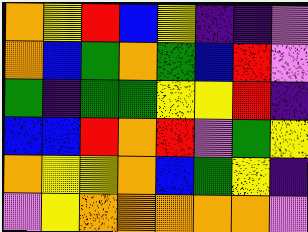[["orange", "yellow", "red", "blue", "yellow", "indigo", "indigo", "violet"], ["orange", "blue", "green", "orange", "green", "blue", "red", "violet"], ["green", "indigo", "green", "green", "yellow", "yellow", "red", "indigo"], ["blue", "blue", "red", "orange", "red", "violet", "green", "yellow"], ["orange", "yellow", "yellow", "orange", "blue", "green", "yellow", "indigo"], ["violet", "yellow", "orange", "orange", "orange", "orange", "orange", "violet"]]